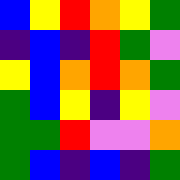[["blue", "yellow", "red", "orange", "yellow", "green"], ["indigo", "blue", "indigo", "red", "green", "violet"], ["yellow", "blue", "orange", "red", "orange", "green"], ["green", "blue", "yellow", "indigo", "yellow", "violet"], ["green", "green", "red", "violet", "violet", "orange"], ["green", "blue", "indigo", "blue", "indigo", "green"]]